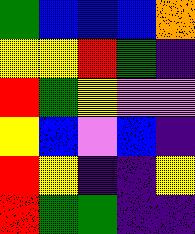[["green", "blue", "blue", "blue", "orange"], ["yellow", "yellow", "red", "green", "indigo"], ["red", "green", "yellow", "violet", "violet"], ["yellow", "blue", "violet", "blue", "indigo"], ["red", "yellow", "indigo", "indigo", "yellow"], ["red", "green", "green", "indigo", "indigo"]]